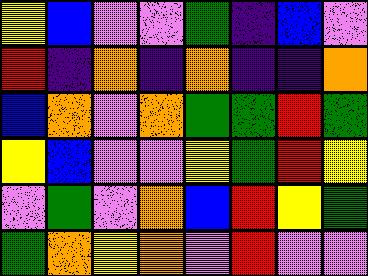[["yellow", "blue", "violet", "violet", "green", "indigo", "blue", "violet"], ["red", "indigo", "orange", "indigo", "orange", "indigo", "indigo", "orange"], ["blue", "orange", "violet", "orange", "green", "green", "red", "green"], ["yellow", "blue", "violet", "violet", "yellow", "green", "red", "yellow"], ["violet", "green", "violet", "orange", "blue", "red", "yellow", "green"], ["green", "orange", "yellow", "orange", "violet", "red", "violet", "violet"]]